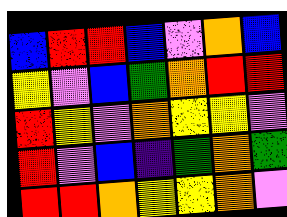[["blue", "red", "red", "blue", "violet", "orange", "blue"], ["yellow", "violet", "blue", "green", "orange", "red", "red"], ["red", "yellow", "violet", "orange", "yellow", "yellow", "violet"], ["red", "violet", "blue", "indigo", "green", "orange", "green"], ["red", "red", "orange", "yellow", "yellow", "orange", "violet"]]